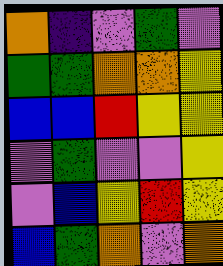[["orange", "indigo", "violet", "green", "violet"], ["green", "green", "orange", "orange", "yellow"], ["blue", "blue", "red", "yellow", "yellow"], ["violet", "green", "violet", "violet", "yellow"], ["violet", "blue", "yellow", "red", "yellow"], ["blue", "green", "orange", "violet", "orange"]]